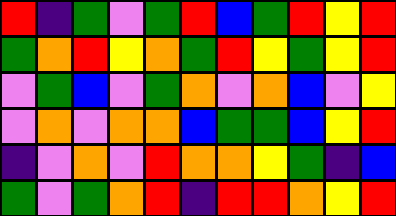[["red", "indigo", "green", "violet", "green", "red", "blue", "green", "red", "yellow", "red"], ["green", "orange", "red", "yellow", "orange", "green", "red", "yellow", "green", "yellow", "red"], ["violet", "green", "blue", "violet", "green", "orange", "violet", "orange", "blue", "violet", "yellow"], ["violet", "orange", "violet", "orange", "orange", "blue", "green", "green", "blue", "yellow", "red"], ["indigo", "violet", "orange", "violet", "red", "orange", "orange", "yellow", "green", "indigo", "blue"], ["green", "violet", "green", "orange", "red", "indigo", "red", "red", "orange", "yellow", "red"]]